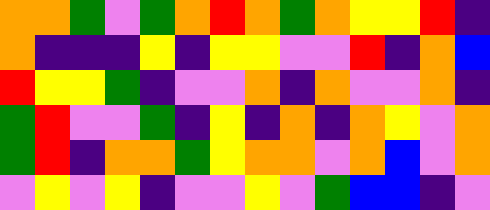[["orange", "orange", "green", "violet", "green", "orange", "red", "orange", "green", "orange", "yellow", "yellow", "red", "indigo"], ["orange", "indigo", "indigo", "indigo", "yellow", "indigo", "yellow", "yellow", "violet", "violet", "red", "indigo", "orange", "blue"], ["red", "yellow", "yellow", "green", "indigo", "violet", "violet", "orange", "indigo", "orange", "violet", "violet", "orange", "indigo"], ["green", "red", "violet", "violet", "green", "indigo", "yellow", "indigo", "orange", "indigo", "orange", "yellow", "violet", "orange"], ["green", "red", "indigo", "orange", "orange", "green", "yellow", "orange", "orange", "violet", "orange", "blue", "violet", "orange"], ["violet", "yellow", "violet", "yellow", "indigo", "violet", "violet", "yellow", "violet", "green", "blue", "blue", "indigo", "violet"]]